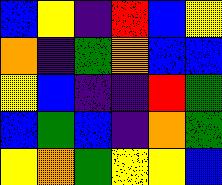[["blue", "yellow", "indigo", "red", "blue", "yellow"], ["orange", "indigo", "green", "orange", "blue", "blue"], ["yellow", "blue", "indigo", "indigo", "red", "green"], ["blue", "green", "blue", "indigo", "orange", "green"], ["yellow", "orange", "green", "yellow", "yellow", "blue"]]